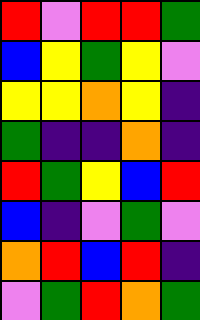[["red", "violet", "red", "red", "green"], ["blue", "yellow", "green", "yellow", "violet"], ["yellow", "yellow", "orange", "yellow", "indigo"], ["green", "indigo", "indigo", "orange", "indigo"], ["red", "green", "yellow", "blue", "red"], ["blue", "indigo", "violet", "green", "violet"], ["orange", "red", "blue", "red", "indigo"], ["violet", "green", "red", "orange", "green"]]